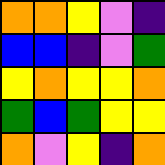[["orange", "orange", "yellow", "violet", "indigo"], ["blue", "blue", "indigo", "violet", "green"], ["yellow", "orange", "yellow", "yellow", "orange"], ["green", "blue", "green", "yellow", "yellow"], ["orange", "violet", "yellow", "indigo", "orange"]]